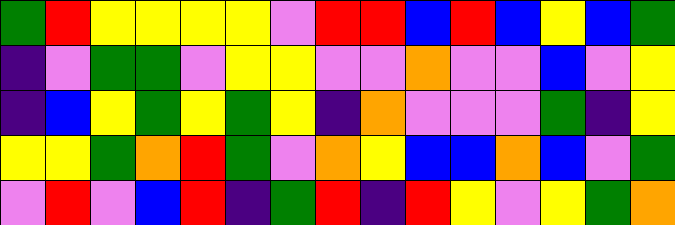[["green", "red", "yellow", "yellow", "yellow", "yellow", "violet", "red", "red", "blue", "red", "blue", "yellow", "blue", "green"], ["indigo", "violet", "green", "green", "violet", "yellow", "yellow", "violet", "violet", "orange", "violet", "violet", "blue", "violet", "yellow"], ["indigo", "blue", "yellow", "green", "yellow", "green", "yellow", "indigo", "orange", "violet", "violet", "violet", "green", "indigo", "yellow"], ["yellow", "yellow", "green", "orange", "red", "green", "violet", "orange", "yellow", "blue", "blue", "orange", "blue", "violet", "green"], ["violet", "red", "violet", "blue", "red", "indigo", "green", "red", "indigo", "red", "yellow", "violet", "yellow", "green", "orange"]]